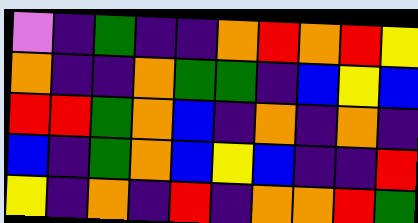[["violet", "indigo", "green", "indigo", "indigo", "orange", "red", "orange", "red", "yellow"], ["orange", "indigo", "indigo", "orange", "green", "green", "indigo", "blue", "yellow", "blue"], ["red", "red", "green", "orange", "blue", "indigo", "orange", "indigo", "orange", "indigo"], ["blue", "indigo", "green", "orange", "blue", "yellow", "blue", "indigo", "indigo", "red"], ["yellow", "indigo", "orange", "indigo", "red", "indigo", "orange", "orange", "red", "green"]]